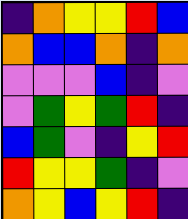[["indigo", "orange", "yellow", "yellow", "red", "blue"], ["orange", "blue", "blue", "orange", "indigo", "orange"], ["violet", "violet", "violet", "blue", "indigo", "violet"], ["violet", "green", "yellow", "green", "red", "indigo"], ["blue", "green", "violet", "indigo", "yellow", "red"], ["red", "yellow", "yellow", "green", "indigo", "violet"], ["orange", "yellow", "blue", "yellow", "red", "indigo"]]